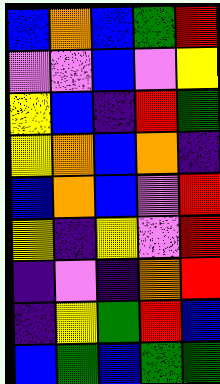[["blue", "orange", "blue", "green", "red"], ["violet", "violet", "blue", "violet", "yellow"], ["yellow", "blue", "indigo", "red", "green"], ["yellow", "orange", "blue", "orange", "indigo"], ["blue", "orange", "blue", "violet", "red"], ["yellow", "indigo", "yellow", "violet", "red"], ["indigo", "violet", "indigo", "orange", "red"], ["indigo", "yellow", "green", "red", "blue"], ["blue", "green", "blue", "green", "green"]]